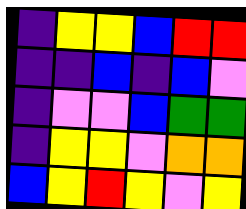[["indigo", "yellow", "yellow", "blue", "red", "red"], ["indigo", "indigo", "blue", "indigo", "blue", "violet"], ["indigo", "violet", "violet", "blue", "green", "green"], ["indigo", "yellow", "yellow", "violet", "orange", "orange"], ["blue", "yellow", "red", "yellow", "violet", "yellow"]]